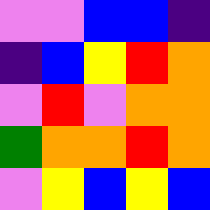[["violet", "violet", "blue", "blue", "indigo"], ["indigo", "blue", "yellow", "red", "orange"], ["violet", "red", "violet", "orange", "orange"], ["green", "orange", "orange", "red", "orange"], ["violet", "yellow", "blue", "yellow", "blue"]]